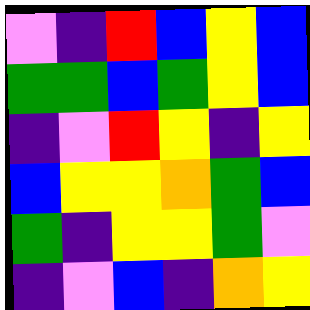[["violet", "indigo", "red", "blue", "yellow", "blue"], ["green", "green", "blue", "green", "yellow", "blue"], ["indigo", "violet", "red", "yellow", "indigo", "yellow"], ["blue", "yellow", "yellow", "orange", "green", "blue"], ["green", "indigo", "yellow", "yellow", "green", "violet"], ["indigo", "violet", "blue", "indigo", "orange", "yellow"]]